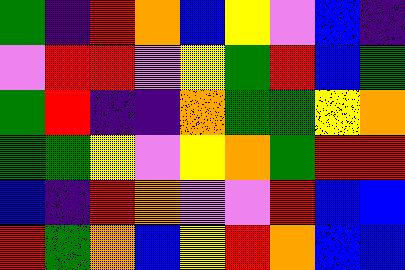[["green", "indigo", "red", "orange", "blue", "yellow", "violet", "blue", "indigo"], ["violet", "red", "red", "violet", "yellow", "green", "red", "blue", "green"], ["green", "red", "indigo", "indigo", "orange", "green", "green", "yellow", "orange"], ["green", "green", "yellow", "violet", "yellow", "orange", "green", "red", "red"], ["blue", "indigo", "red", "orange", "violet", "violet", "red", "blue", "blue"], ["red", "green", "orange", "blue", "yellow", "red", "orange", "blue", "blue"]]